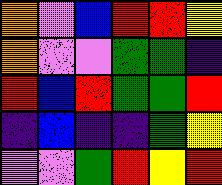[["orange", "violet", "blue", "red", "red", "yellow"], ["orange", "violet", "violet", "green", "green", "indigo"], ["red", "blue", "red", "green", "green", "red"], ["indigo", "blue", "indigo", "indigo", "green", "yellow"], ["violet", "violet", "green", "red", "yellow", "red"]]